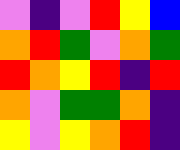[["violet", "indigo", "violet", "red", "yellow", "blue"], ["orange", "red", "green", "violet", "orange", "green"], ["red", "orange", "yellow", "red", "indigo", "red"], ["orange", "violet", "green", "green", "orange", "indigo"], ["yellow", "violet", "yellow", "orange", "red", "indigo"]]